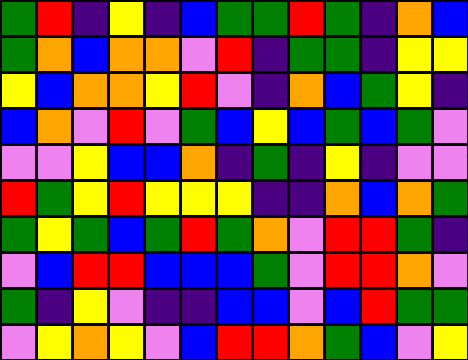[["green", "red", "indigo", "yellow", "indigo", "blue", "green", "green", "red", "green", "indigo", "orange", "blue"], ["green", "orange", "blue", "orange", "orange", "violet", "red", "indigo", "green", "green", "indigo", "yellow", "yellow"], ["yellow", "blue", "orange", "orange", "yellow", "red", "violet", "indigo", "orange", "blue", "green", "yellow", "indigo"], ["blue", "orange", "violet", "red", "violet", "green", "blue", "yellow", "blue", "green", "blue", "green", "violet"], ["violet", "violet", "yellow", "blue", "blue", "orange", "indigo", "green", "indigo", "yellow", "indigo", "violet", "violet"], ["red", "green", "yellow", "red", "yellow", "yellow", "yellow", "indigo", "indigo", "orange", "blue", "orange", "green"], ["green", "yellow", "green", "blue", "green", "red", "green", "orange", "violet", "red", "red", "green", "indigo"], ["violet", "blue", "red", "red", "blue", "blue", "blue", "green", "violet", "red", "red", "orange", "violet"], ["green", "indigo", "yellow", "violet", "indigo", "indigo", "blue", "blue", "violet", "blue", "red", "green", "green"], ["violet", "yellow", "orange", "yellow", "violet", "blue", "red", "red", "orange", "green", "blue", "violet", "yellow"]]